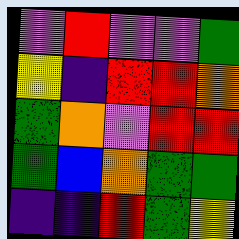[["violet", "red", "violet", "violet", "green"], ["yellow", "indigo", "red", "red", "orange"], ["green", "orange", "violet", "red", "red"], ["green", "blue", "orange", "green", "green"], ["indigo", "indigo", "red", "green", "yellow"]]